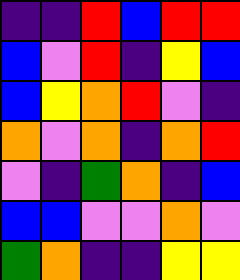[["indigo", "indigo", "red", "blue", "red", "red"], ["blue", "violet", "red", "indigo", "yellow", "blue"], ["blue", "yellow", "orange", "red", "violet", "indigo"], ["orange", "violet", "orange", "indigo", "orange", "red"], ["violet", "indigo", "green", "orange", "indigo", "blue"], ["blue", "blue", "violet", "violet", "orange", "violet"], ["green", "orange", "indigo", "indigo", "yellow", "yellow"]]